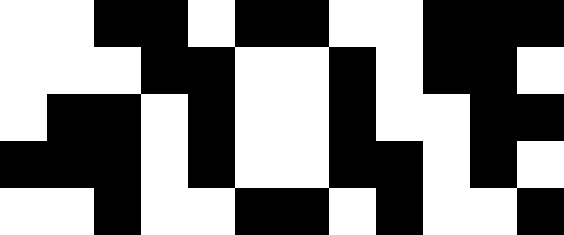[["white", "white", "black", "black", "white", "black", "black", "white", "white", "black", "black", "black"], ["white", "white", "white", "black", "black", "white", "white", "black", "white", "black", "black", "white"], ["white", "black", "black", "white", "black", "white", "white", "black", "white", "white", "black", "black"], ["black", "black", "black", "white", "black", "white", "white", "black", "black", "white", "black", "white"], ["white", "white", "black", "white", "white", "black", "black", "white", "black", "white", "white", "black"]]